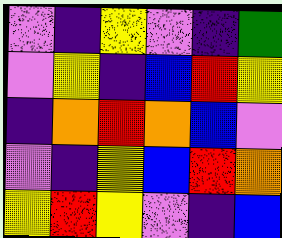[["violet", "indigo", "yellow", "violet", "indigo", "green"], ["violet", "yellow", "indigo", "blue", "red", "yellow"], ["indigo", "orange", "red", "orange", "blue", "violet"], ["violet", "indigo", "yellow", "blue", "red", "orange"], ["yellow", "red", "yellow", "violet", "indigo", "blue"]]